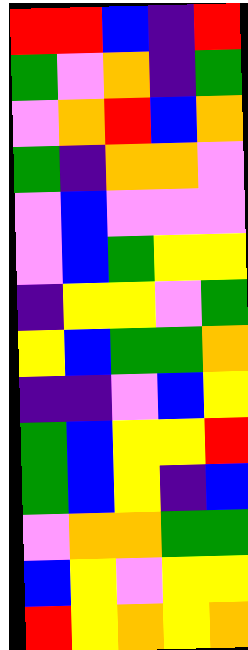[["red", "red", "blue", "indigo", "red"], ["green", "violet", "orange", "indigo", "green"], ["violet", "orange", "red", "blue", "orange"], ["green", "indigo", "orange", "orange", "violet"], ["violet", "blue", "violet", "violet", "violet"], ["violet", "blue", "green", "yellow", "yellow"], ["indigo", "yellow", "yellow", "violet", "green"], ["yellow", "blue", "green", "green", "orange"], ["indigo", "indigo", "violet", "blue", "yellow"], ["green", "blue", "yellow", "yellow", "red"], ["green", "blue", "yellow", "indigo", "blue"], ["violet", "orange", "orange", "green", "green"], ["blue", "yellow", "violet", "yellow", "yellow"], ["red", "yellow", "orange", "yellow", "orange"]]